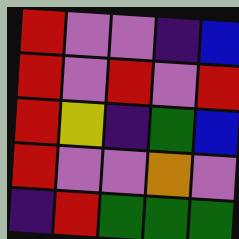[["red", "violet", "violet", "indigo", "blue"], ["red", "violet", "red", "violet", "red"], ["red", "yellow", "indigo", "green", "blue"], ["red", "violet", "violet", "orange", "violet"], ["indigo", "red", "green", "green", "green"]]